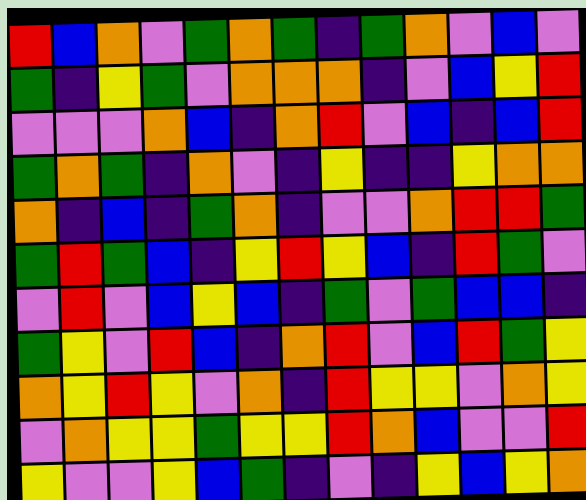[["red", "blue", "orange", "violet", "green", "orange", "green", "indigo", "green", "orange", "violet", "blue", "violet"], ["green", "indigo", "yellow", "green", "violet", "orange", "orange", "orange", "indigo", "violet", "blue", "yellow", "red"], ["violet", "violet", "violet", "orange", "blue", "indigo", "orange", "red", "violet", "blue", "indigo", "blue", "red"], ["green", "orange", "green", "indigo", "orange", "violet", "indigo", "yellow", "indigo", "indigo", "yellow", "orange", "orange"], ["orange", "indigo", "blue", "indigo", "green", "orange", "indigo", "violet", "violet", "orange", "red", "red", "green"], ["green", "red", "green", "blue", "indigo", "yellow", "red", "yellow", "blue", "indigo", "red", "green", "violet"], ["violet", "red", "violet", "blue", "yellow", "blue", "indigo", "green", "violet", "green", "blue", "blue", "indigo"], ["green", "yellow", "violet", "red", "blue", "indigo", "orange", "red", "violet", "blue", "red", "green", "yellow"], ["orange", "yellow", "red", "yellow", "violet", "orange", "indigo", "red", "yellow", "yellow", "violet", "orange", "yellow"], ["violet", "orange", "yellow", "yellow", "green", "yellow", "yellow", "red", "orange", "blue", "violet", "violet", "red"], ["yellow", "violet", "violet", "yellow", "blue", "green", "indigo", "violet", "indigo", "yellow", "blue", "yellow", "orange"]]